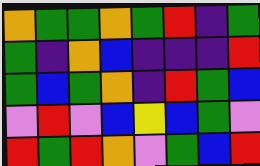[["orange", "green", "green", "orange", "green", "red", "indigo", "green"], ["green", "indigo", "orange", "blue", "indigo", "indigo", "indigo", "red"], ["green", "blue", "green", "orange", "indigo", "red", "green", "blue"], ["violet", "red", "violet", "blue", "yellow", "blue", "green", "violet"], ["red", "green", "red", "orange", "violet", "green", "blue", "red"]]